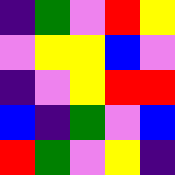[["indigo", "green", "violet", "red", "yellow"], ["violet", "yellow", "yellow", "blue", "violet"], ["indigo", "violet", "yellow", "red", "red"], ["blue", "indigo", "green", "violet", "blue"], ["red", "green", "violet", "yellow", "indigo"]]